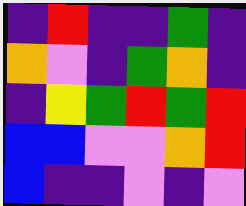[["indigo", "red", "indigo", "indigo", "green", "indigo"], ["orange", "violet", "indigo", "green", "orange", "indigo"], ["indigo", "yellow", "green", "red", "green", "red"], ["blue", "blue", "violet", "violet", "orange", "red"], ["blue", "indigo", "indigo", "violet", "indigo", "violet"]]